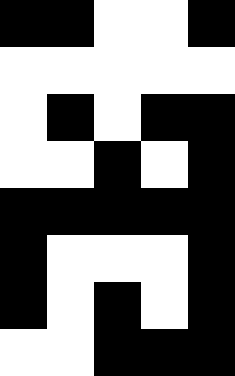[["black", "black", "white", "white", "black"], ["white", "white", "white", "white", "white"], ["white", "black", "white", "black", "black"], ["white", "white", "black", "white", "black"], ["black", "black", "black", "black", "black"], ["black", "white", "white", "white", "black"], ["black", "white", "black", "white", "black"], ["white", "white", "black", "black", "black"]]